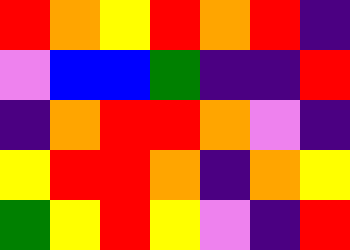[["red", "orange", "yellow", "red", "orange", "red", "indigo"], ["violet", "blue", "blue", "green", "indigo", "indigo", "red"], ["indigo", "orange", "red", "red", "orange", "violet", "indigo"], ["yellow", "red", "red", "orange", "indigo", "orange", "yellow"], ["green", "yellow", "red", "yellow", "violet", "indigo", "red"]]